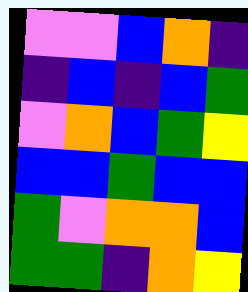[["violet", "violet", "blue", "orange", "indigo"], ["indigo", "blue", "indigo", "blue", "green"], ["violet", "orange", "blue", "green", "yellow"], ["blue", "blue", "green", "blue", "blue"], ["green", "violet", "orange", "orange", "blue"], ["green", "green", "indigo", "orange", "yellow"]]